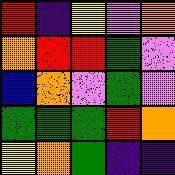[["red", "indigo", "yellow", "violet", "orange"], ["orange", "red", "red", "green", "violet"], ["blue", "orange", "violet", "green", "violet"], ["green", "green", "green", "red", "orange"], ["yellow", "orange", "green", "indigo", "indigo"]]